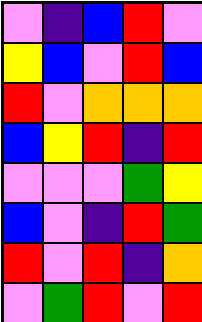[["violet", "indigo", "blue", "red", "violet"], ["yellow", "blue", "violet", "red", "blue"], ["red", "violet", "orange", "orange", "orange"], ["blue", "yellow", "red", "indigo", "red"], ["violet", "violet", "violet", "green", "yellow"], ["blue", "violet", "indigo", "red", "green"], ["red", "violet", "red", "indigo", "orange"], ["violet", "green", "red", "violet", "red"]]